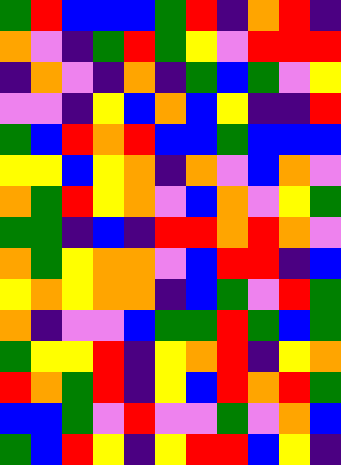[["green", "red", "blue", "blue", "blue", "green", "red", "indigo", "orange", "red", "indigo"], ["orange", "violet", "indigo", "green", "red", "green", "yellow", "violet", "red", "red", "red"], ["indigo", "orange", "violet", "indigo", "orange", "indigo", "green", "blue", "green", "violet", "yellow"], ["violet", "violet", "indigo", "yellow", "blue", "orange", "blue", "yellow", "indigo", "indigo", "red"], ["green", "blue", "red", "orange", "red", "blue", "blue", "green", "blue", "blue", "blue"], ["yellow", "yellow", "blue", "yellow", "orange", "indigo", "orange", "violet", "blue", "orange", "violet"], ["orange", "green", "red", "yellow", "orange", "violet", "blue", "orange", "violet", "yellow", "green"], ["green", "green", "indigo", "blue", "indigo", "red", "red", "orange", "red", "orange", "violet"], ["orange", "green", "yellow", "orange", "orange", "violet", "blue", "red", "red", "indigo", "blue"], ["yellow", "orange", "yellow", "orange", "orange", "indigo", "blue", "green", "violet", "red", "green"], ["orange", "indigo", "violet", "violet", "blue", "green", "green", "red", "green", "blue", "green"], ["green", "yellow", "yellow", "red", "indigo", "yellow", "orange", "red", "indigo", "yellow", "orange"], ["red", "orange", "green", "red", "indigo", "yellow", "blue", "red", "orange", "red", "green"], ["blue", "blue", "green", "violet", "red", "violet", "violet", "green", "violet", "orange", "blue"], ["green", "blue", "red", "yellow", "indigo", "yellow", "red", "red", "blue", "yellow", "indigo"]]